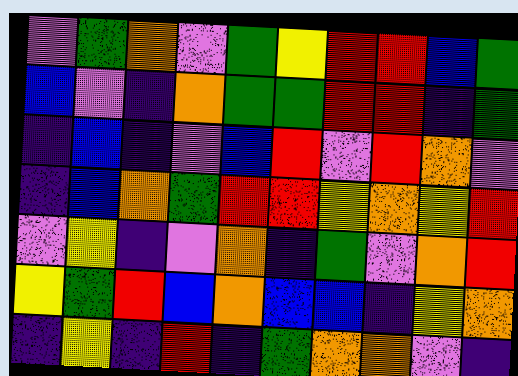[["violet", "green", "orange", "violet", "green", "yellow", "red", "red", "blue", "green"], ["blue", "violet", "indigo", "orange", "green", "green", "red", "red", "indigo", "green"], ["indigo", "blue", "indigo", "violet", "blue", "red", "violet", "red", "orange", "violet"], ["indigo", "blue", "orange", "green", "red", "red", "yellow", "orange", "yellow", "red"], ["violet", "yellow", "indigo", "violet", "orange", "indigo", "green", "violet", "orange", "red"], ["yellow", "green", "red", "blue", "orange", "blue", "blue", "indigo", "yellow", "orange"], ["indigo", "yellow", "indigo", "red", "indigo", "green", "orange", "orange", "violet", "indigo"]]